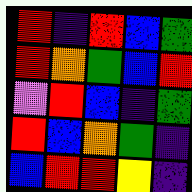[["red", "indigo", "red", "blue", "green"], ["red", "orange", "green", "blue", "red"], ["violet", "red", "blue", "indigo", "green"], ["red", "blue", "orange", "green", "indigo"], ["blue", "red", "red", "yellow", "indigo"]]